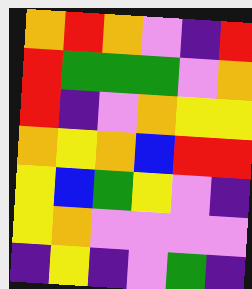[["orange", "red", "orange", "violet", "indigo", "red"], ["red", "green", "green", "green", "violet", "orange"], ["red", "indigo", "violet", "orange", "yellow", "yellow"], ["orange", "yellow", "orange", "blue", "red", "red"], ["yellow", "blue", "green", "yellow", "violet", "indigo"], ["yellow", "orange", "violet", "violet", "violet", "violet"], ["indigo", "yellow", "indigo", "violet", "green", "indigo"]]